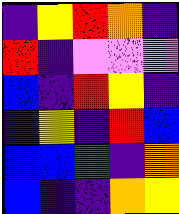[["indigo", "yellow", "red", "orange", "indigo"], ["red", "indigo", "violet", "violet", "violet"], ["blue", "indigo", "red", "yellow", "indigo"], ["indigo", "yellow", "indigo", "red", "blue"], ["blue", "blue", "green", "indigo", "orange"], ["blue", "indigo", "indigo", "orange", "yellow"]]